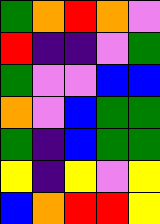[["green", "orange", "red", "orange", "violet"], ["red", "indigo", "indigo", "violet", "green"], ["green", "violet", "violet", "blue", "blue"], ["orange", "violet", "blue", "green", "green"], ["green", "indigo", "blue", "green", "green"], ["yellow", "indigo", "yellow", "violet", "yellow"], ["blue", "orange", "red", "red", "yellow"]]